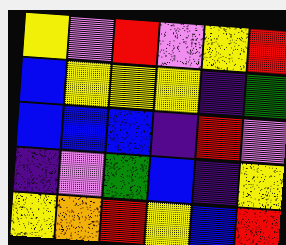[["yellow", "violet", "red", "violet", "yellow", "red"], ["blue", "yellow", "yellow", "yellow", "indigo", "green"], ["blue", "blue", "blue", "indigo", "red", "violet"], ["indigo", "violet", "green", "blue", "indigo", "yellow"], ["yellow", "orange", "red", "yellow", "blue", "red"]]